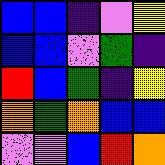[["blue", "blue", "indigo", "violet", "yellow"], ["blue", "blue", "violet", "green", "indigo"], ["red", "blue", "green", "indigo", "yellow"], ["orange", "green", "orange", "blue", "blue"], ["violet", "violet", "blue", "red", "orange"]]